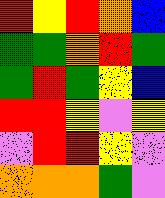[["red", "yellow", "red", "orange", "blue"], ["green", "green", "orange", "red", "green"], ["green", "red", "green", "yellow", "blue"], ["red", "red", "yellow", "violet", "yellow"], ["violet", "red", "red", "yellow", "violet"], ["orange", "orange", "orange", "green", "violet"]]